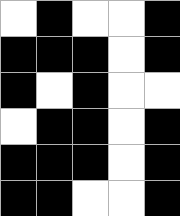[["white", "black", "white", "white", "black"], ["black", "black", "black", "white", "black"], ["black", "white", "black", "white", "white"], ["white", "black", "black", "white", "black"], ["black", "black", "black", "white", "black"], ["black", "black", "white", "white", "black"]]